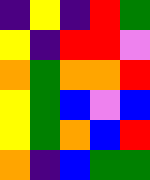[["indigo", "yellow", "indigo", "red", "green"], ["yellow", "indigo", "red", "red", "violet"], ["orange", "green", "orange", "orange", "red"], ["yellow", "green", "blue", "violet", "blue"], ["yellow", "green", "orange", "blue", "red"], ["orange", "indigo", "blue", "green", "green"]]